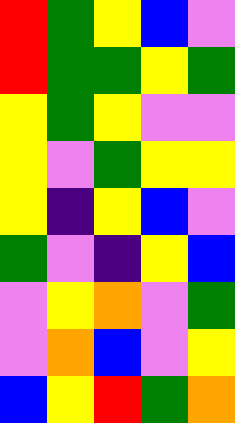[["red", "green", "yellow", "blue", "violet"], ["red", "green", "green", "yellow", "green"], ["yellow", "green", "yellow", "violet", "violet"], ["yellow", "violet", "green", "yellow", "yellow"], ["yellow", "indigo", "yellow", "blue", "violet"], ["green", "violet", "indigo", "yellow", "blue"], ["violet", "yellow", "orange", "violet", "green"], ["violet", "orange", "blue", "violet", "yellow"], ["blue", "yellow", "red", "green", "orange"]]